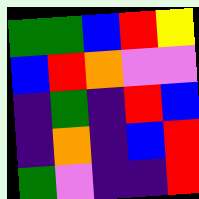[["green", "green", "blue", "red", "yellow"], ["blue", "red", "orange", "violet", "violet"], ["indigo", "green", "indigo", "red", "blue"], ["indigo", "orange", "indigo", "blue", "red"], ["green", "violet", "indigo", "indigo", "red"]]